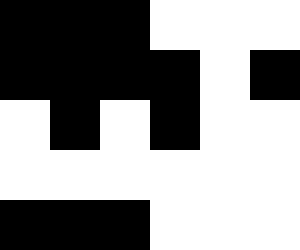[["black", "black", "black", "white", "white", "white"], ["black", "black", "black", "black", "white", "black"], ["white", "black", "white", "black", "white", "white"], ["white", "white", "white", "white", "white", "white"], ["black", "black", "black", "white", "white", "white"]]